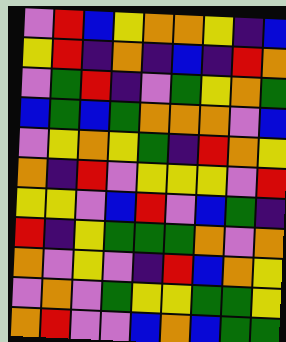[["violet", "red", "blue", "yellow", "orange", "orange", "yellow", "indigo", "blue"], ["yellow", "red", "indigo", "orange", "indigo", "blue", "indigo", "red", "orange"], ["violet", "green", "red", "indigo", "violet", "green", "yellow", "orange", "green"], ["blue", "green", "blue", "green", "orange", "orange", "orange", "violet", "blue"], ["violet", "yellow", "orange", "yellow", "green", "indigo", "red", "orange", "yellow"], ["orange", "indigo", "red", "violet", "yellow", "yellow", "yellow", "violet", "red"], ["yellow", "yellow", "violet", "blue", "red", "violet", "blue", "green", "indigo"], ["red", "indigo", "yellow", "green", "green", "green", "orange", "violet", "orange"], ["orange", "violet", "yellow", "violet", "indigo", "red", "blue", "orange", "yellow"], ["violet", "orange", "violet", "green", "yellow", "yellow", "green", "green", "yellow"], ["orange", "red", "violet", "violet", "blue", "orange", "blue", "green", "green"]]